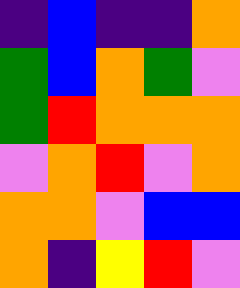[["indigo", "blue", "indigo", "indigo", "orange"], ["green", "blue", "orange", "green", "violet"], ["green", "red", "orange", "orange", "orange"], ["violet", "orange", "red", "violet", "orange"], ["orange", "orange", "violet", "blue", "blue"], ["orange", "indigo", "yellow", "red", "violet"]]